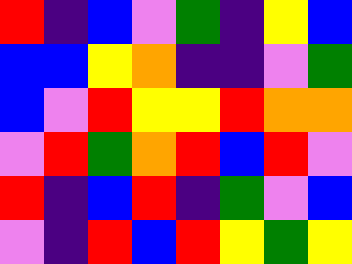[["red", "indigo", "blue", "violet", "green", "indigo", "yellow", "blue"], ["blue", "blue", "yellow", "orange", "indigo", "indigo", "violet", "green"], ["blue", "violet", "red", "yellow", "yellow", "red", "orange", "orange"], ["violet", "red", "green", "orange", "red", "blue", "red", "violet"], ["red", "indigo", "blue", "red", "indigo", "green", "violet", "blue"], ["violet", "indigo", "red", "blue", "red", "yellow", "green", "yellow"]]